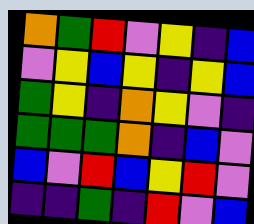[["orange", "green", "red", "violet", "yellow", "indigo", "blue"], ["violet", "yellow", "blue", "yellow", "indigo", "yellow", "blue"], ["green", "yellow", "indigo", "orange", "yellow", "violet", "indigo"], ["green", "green", "green", "orange", "indigo", "blue", "violet"], ["blue", "violet", "red", "blue", "yellow", "red", "violet"], ["indigo", "indigo", "green", "indigo", "red", "violet", "blue"]]